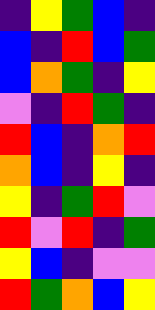[["indigo", "yellow", "green", "blue", "indigo"], ["blue", "indigo", "red", "blue", "green"], ["blue", "orange", "green", "indigo", "yellow"], ["violet", "indigo", "red", "green", "indigo"], ["red", "blue", "indigo", "orange", "red"], ["orange", "blue", "indigo", "yellow", "indigo"], ["yellow", "indigo", "green", "red", "violet"], ["red", "violet", "red", "indigo", "green"], ["yellow", "blue", "indigo", "violet", "violet"], ["red", "green", "orange", "blue", "yellow"]]